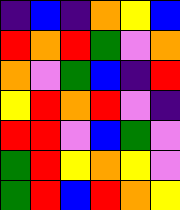[["indigo", "blue", "indigo", "orange", "yellow", "blue"], ["red", "orange", "red", "green", "violet", "orange"], ["orange", "violet", "green", "blue", "indigo", "red"], ["yellow", "red", "orange", "red", "violet", "indigo"], ["red", "red", "violet", "blue", "green", "violet"], ["green", "red", "yellow", "orange", "yellow", "violet"], ["green", "red", "blue", "red", "orange", "yellow"]]